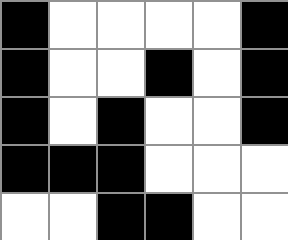[["black", "white", "white", "white", "white", "black"], ["black", "white", "white", "black", "white", "black"], ["black", "white", "black", "white", "white", "black"], ["black", "black", "black", "white", "white", "white"], ["white", "white", "black", "black", "white", "white"]]